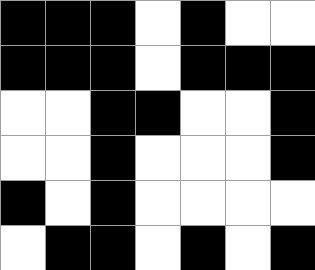[["black", "black", "black", "white", "black", "white", "white"], ["black", "black", "black", "white", "black", "black", "black"], ["white", "white", "black", "black", "white", "white", "black"], ["white", "white", "black", "white", "white", "white", "black"], ["black", "white", "black", "white", "white", "white", "white"], ["white", "black", "black", "white", "black", "white", "black"]]